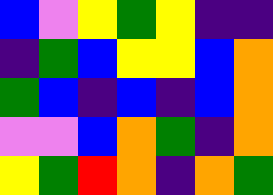[["blue", "violet", "yellow", "green", "yellow", "indigo", "indigo"], ["indigo", "green", "blue", "yellow", "yellow", "blue", "orange"], ["green", "blue", "indigo", "blue", "indigo", "blue", "orange"], ["violet", "violet", "blue", "orange", "green", "indigo", "orange"], ["yellow", "green", "red", "orange", "indigo", "orange", "green"]]